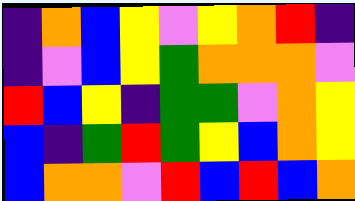[["indigo", "orange", "blue", "yellow", "violet", "yellow", "orange", "red", "indigo"], ["indigo", "violet", "blue", "yellow", "green", "orange", "orange", "orange", "violet"], ["red", "blue", "yellow", "indigo", "green", "green", "violet", "orange", "yellow"], ["blue", "indigo", "green", "red", "green", "yellow", "blue", "orange", "yellow"], ["blue", "orange", "orange", "violet", "red", "blue", "red", "blue", "orange"]]